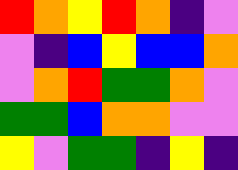[["red", "orange", "yellow", "red", "orange", "indigo", "violet"], ["violet", "indigo", "blue", "yellow", "blue", "blue", "orange"], ["violet", "orange", "red", "green", "green", "orange", "violet"], ["green", "green", "blue", "orange", "orange", "violet", "violet"], ["yellow", "violet", "green", "green", "indigo", "yellow", "indigo"]]